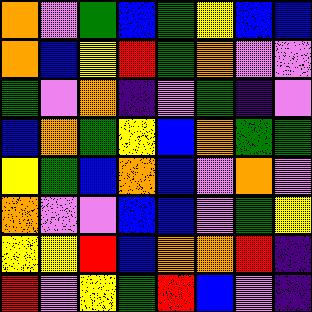[["orange", "violet", "green", "blue", "green", "yellow", "blue", "blue"], ["orange", "blue", "yellow", "red", "green", "orange", "violet", "violet"], ["green", "violet", "orange", "indigo", "violet", "green", "indigo", "violet"], ["blue", "orange", "green", "yellow", "blue", "orange", "green", "green"], ["yellow", "green", "blue", "orange", "blue", "violet", "orange", "violet"], ["orange", "violet", "violet", "blue", "blue", "violet", "green", "yellow"], ["yellow", "yellow", "red", "blue", "orange", "orange", "red", "indigo"], ["red", "violet", "yellow", "green", "red", "blue", "violet", "indigo"]]